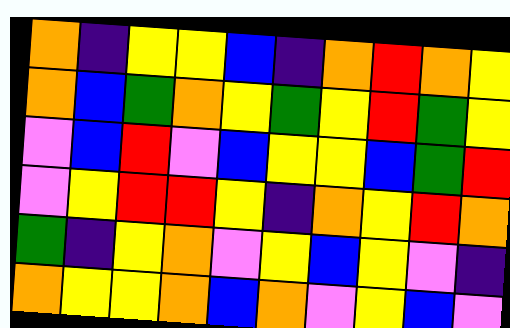[["orange", "indigo", "yellow", "yellow", "blue", "indigo", "orange", "red", "orange", "yellow"], ["orange", "blue", "green", "orange", "yellow", "green", "yellow", "red", "green", "yellow"], ["violet", "blue", "red", "violet", "blue", "yellow", "yellow", "blue", "green", "red"], ["violet", "yellow", "red", "red", "yellow", "indigo", "orange", "yellow", "red", "orange"], ["green", "indigo", "yellow", "orange", "violet", "yellow", "blue", "yellow", "violet", "indigo"], ["orange", "yellow", "yellow", "orange", "blue", "orange", "violet", "yellow", "blue", "violet"]]